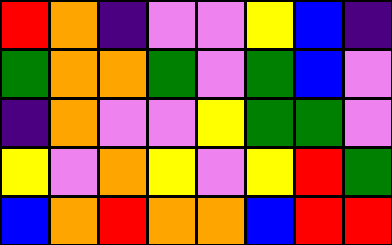[["red", "orange", "indigo", "violet", "violet", "yellow", "blue", "indigo"], ["green", "orange", "orange", "green", "violet", "green", "blue", "violet"], ["indigo", "orange", "violet", "violet", "yellow", "green", "green", "violet"], ["yellow", "violet", "orange", "yellow", "violet", "yellow", "red", "green"], ["blue", "orange", "red", "orange", "orange", "blue", "red", "red"]]